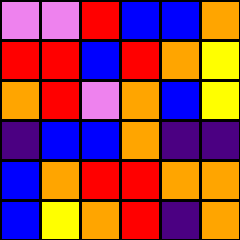[["violet", "violet", "red", "blue", "blue", "orange"], ["red", "red", "blue", "red", "orange", "yellow"], ["orange", "red", "violet", "orange", "blue", "yellow"], ["indigo", "blue", "blue", "orange", "indigo", "indigo"], ["blue", "orange", "red", "red", "orange", "orange"], ["blue", "yellow", "orange", "red", "indigo", "orange"]]